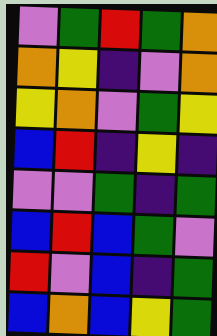[["violet", "green", "red", "green", "orange"], ["orange", "yellow", "indigo", "violet", "orange"], ["yellow", "orange", "violet", "green", "yellow"], ["blue", "red", "indigo", "yellow", "indigo"], ["violet", "violet", "green", "indigo", "green"], ["blue", "red", "blue", "green", "violet"], ["red", "violet", "blue", "indigo", "green"], ["blue", "orange", "blue", "yellow", "green"]]